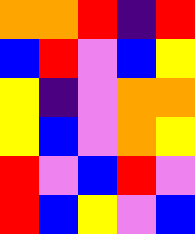[["orange", "orange", "red", "indigo", "red"], ["blue", "red", "violet", "blue", "yellow"], ["yellow", "indigo", "violet", "orange", "orange"], ["yellow", "blue", "violet", "orange", "yellow"], ["red", "violet", "blue", "red", "violet"], ["red", "blue", "yellow", "violet", "blue"]]